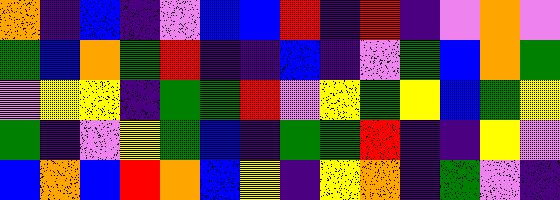[["orange", "indigo", "blue", "indigo", "violet", "blue", "blue", "red", "indigo", "red", "indigo", "violet", "orange", "violet"], ["green", "blue", "orange", "green", "red", "indigo", "indigo", "blue", "indigo", "violet", "green", "blue", "orange", "green"], ["violet", "yellow", "yellow", "indigo", "green", "green", "red", "violet", "yellow", "green", "yellow", "blue", "green", "yellow"], ["green", "indigo", "violet", "yellow", "green", "blue", "indigo", "green", "green", "red", "indigo", "indigo", "yellow", "violet"], ["blue", "orange", "blue", "red", "orange", "blue", "yellow", "indigo", "yellow", "orange", "indigo", "green", "violet", "indigo"]]